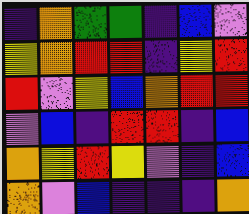[["indigo", "orange", "green", "green", "indigo", "blue", "violet"], ["yellow", "orange", "red", "red", "indigo", "yellow", "red"], ["red", "violet", "yellow", "blue", "orange", "red", "red"], ["violet", "blue", "indigo", "red", "red", "indigo", "blue"], ["orange", "yellow", "red", "yellow", "violet", "indigo", "blue"], ["orange", "violet", "blue", "indigo", "indigo", "indigo", "orange"]]